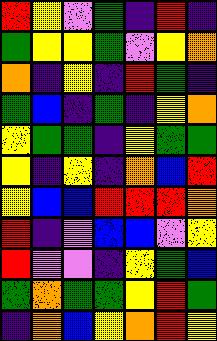[["red", "yellow", "violet", "green", "indigo", "red", "indigo"], ["green", "yellow", "yellow", "green", "violet", "yellow", "orange"], ["orange", "indigo", "yellow", "indigo", "red", "green", "indigo"], ["green", "blue", "indigo", "green", "indigo", "yellow", "orange"], ["yellow", "green", "green", "indigo", "yellow", "green", "green"], ["yellow", "indigo", "yellow", "indigo", "orange", "blue", "red"], ["yellow", "blue", "blue", "red", "red", "red", "orange"], ["red", "indigo", "violet", "blue", "blue", "violet", "yellow"], ["red", "violet", "violet", "indigo", "yellow", "green", "blue"], ["green", "orange", "green", "green", "yellow", "red", "green"], ["indigo", "orange", "blue", "yellow", "orange", "red", "yellow"]]